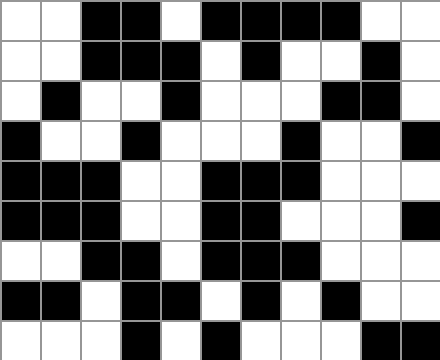[["white", "white", "black", "black", "white", "black", "black", "black", "black", "white", "white"], ["white", "white", "black", "black", "black", "white", "black", "white", "white", "black", "white"], ["white", "black", "white", "white", "black", "white", "white", "white", "black", "black", "white"], ["black", "white", "white", "black", "white", "white", "white", "black", "white", "white", "black"], ["black", "black", "black", "white", "white", "black", "black", "black", "white", "white", "white"], ["black", "black", "black", "white", "white", "black", "black", "white", "white", "white", "black"], ["white", "white", "black", "black", "white", "black", "black", "black", "white", "white", "white"], ["black", "black", "white", "black", "black", "white", "black", "white", "black", "white", "white"], ["white", "white", "white", "black", "white", "black", "white", "white", "white", "black", "black"]]